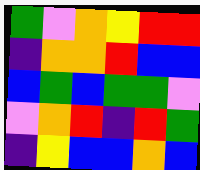[["green", "violet", "orange", "yellow", "red", "red"], ["indigo", "orange", "orange", "red", "blue", "blue"], ["blue", "green", "blue", "green", "green", "violet"], ["violet", "orange", "red", "indigo", "red", "green"], ["indigo", "yellow", "blue", "blue", "orange", "blue"]]